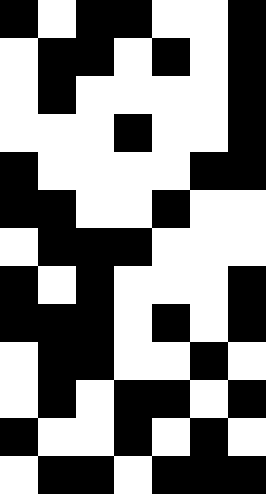[["black", "white", "black", "black", "white", "white", "black"], ["white", "black", "black", "white", "black", "white", "black"], ["white", "black", "white", "white", "white", "white", "black"], ["white", "white", "white", "black", "white", "white", "black"], ["black", "white", "white", "white", "white", "black", "black"], ["black", "black", "white", "white", "black", "white", "white"], ["white", "black", "black", "black", "white", "white", "white"], ["black", "white", "black", "white", "white", "white", "black"], ["black", "black", "black", "white", "black", "white", "black"], ["white", "black", "black", "white", "white", "black", "white"], ["white", "black", "white", "black", "black", "white", "black"], ["black", "white", "white", "black", "white", "black", "white"], ["white", "black", "black", "white", "black", "black", "black"]]